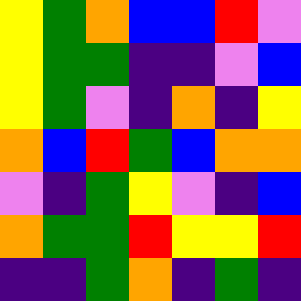[["yellow", "green", "orange", "blue", "blue", "red", "violet"], ["yellow", "green", "green", "indigo", "indigo", "violet", "blue"], ["yellow", "green", "violet", "indigo", "orange", "indigo", "yellow"], ["orange", "blue", "red", "green", "blue", "orange", "orange"], ["violet", "indigo", "green", "yellow", "violet", "indigo", "blue"], ["orange", "green", "green", "red", "yellow", "yellow", "red"], ["indigo", "indigo", "green", "orange", "indigo", "green", "indigo"]]